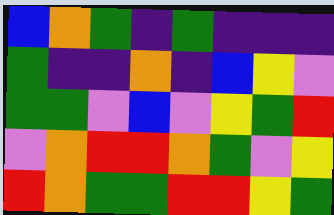[["blue", "orange", "green", "indigo", "green", "indigo", "indigo", "indigo"], ["green", "indigo", "indigo", "orange", "indigo", "blue", "yellow", "violet"], ["green", "green", "violet", "blue", "violet", "yellow", "green", "red"], ["violet", "orange", "red", "red", "orange", "green", "violet", "yellow"], ["red", "orange", "green", "green", "red", "red", "yellow", "green"]]